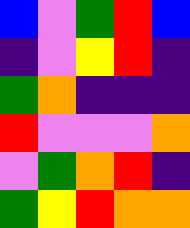[["blue", "violet", "green", "red", "blue"], ["indigo", "violet", "yellow", "red", "indigo"], ["green", "orange", "indigo", "indigo", "indigo"], ["red", "violet", "violet", "violet", "orange"], ["violet", "green", "orange", "red", "indigo"], ["green", "yellow", "red", "orange", "orange"]]